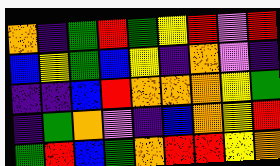[["orange", "indigo", "green", "red", "green", "yellow", "red", "violet", "red"], ["blue", "yellow", "green", "blue", "yellow", "indigo", "orange", "violet", "indigo"], ["indigo", "indigo", "blue", "red", "orange", "orange", "orange", "yellow", "green"], ["indigo", "green", "orange", "violet", "indigo", "blue", "orange", "yellow", "red"], ["green", "red", "blue", "green", "orange", "red", "red", "yellow", "orange"]]